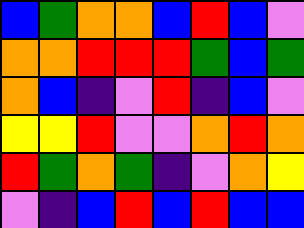[["blue", "green", "orange", "orange", "blue", "red", "blue", "violet"], ["orange", "orange", "red", "red", "red", "green", "blue", "green"], ["orange", "blue", "indigo", "violet", "red", "indigo", "blue", "violet"], ["yellow", "yellow", "red", "violet", "violet", "orange", "red", "orange"], ["red", "green", "orange", "green", "indigo", "violet", "orange", "yellow"], ["violet", "indigo", "blue", "red", "blue", "red", "blue", "blue"]]